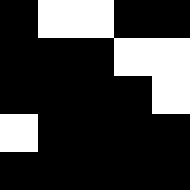[["black", "white", "white", "black", "black"], ["black", "black", "black", "white", "white"], ["black", "black", "black", "black", "white"], ["white", "black", "black", "black", "black"], ["black", "black", "black", "black", "black"]]